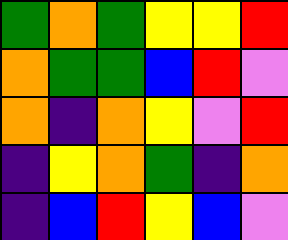[["green", "orange", "green", "yellow", "yellow", "red"], ["orange", "green", "green", "blue", "red", "violet"], ["orange", "indigo", "orange", "yellow", "violet", "red"], ["indigo", "yellow", "orange", "green", "indigo", "orange"], ["indigo", "blue", "red", "yellow", "blue", "violet"]]